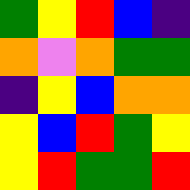[["green", "yellow", "red", "blue", "indigo"], ["orange", "violet", "orange", "green", "green"], ["indigo", "yellow", "blue", "orange", "orange"], ["yellow", "blue", "red", "green", "yellow"], ["yellow", "red", "green", "green", "red"]]